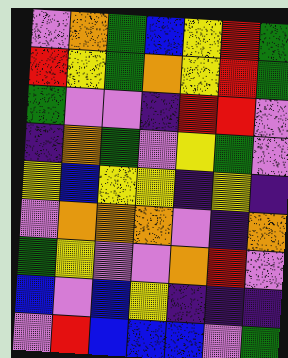[["violet", "orange", "green", "blue", "yellow", "red", "green"], ["red", "yellow", "green", "orange", "yellow", "red", "green"], ["green", "violet", "violet", "indigo", "red", "red", "violet"], ["indigo", "orange", "green", "violet", "yellow", "green", "violet"], ["yellow", "blue", "yellow", "yellow", "indigo", "yellow", "indigo"], ["violet", "orange", "orange", "orange", "violet", "indigo", "orange"], ["green", "yellow", "violet", "violet", "orange", "red", "violet"], ["blue", "violet", "blue", "yellow", "indigo", "indigo", "indigo"], ["violet", "red", "blue", "blue", "blue", "violet", "green"]]